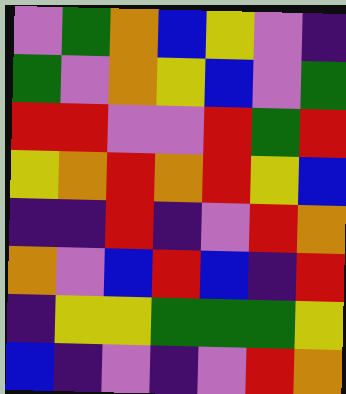[["violet", "green", "orange", "blue", "yellow", "violet", "indigo"], ["green", "violet", "orange", "yellow", "blue", "violet", "green"], ["red", "red", "violet", "violet", "red", "green", "red"], ["yellow", "orange", "red", "orange", "red", "yellow", "blue"], ["indigo", "indigo", "red", "indigo", "violet", "red", "orange"], ["orange", "violet", "blue", "red", "blue", "indigo", "red"], ["indigo", "yellow", "yellow", "green", "green", "green", "yellow"], ["blue", "indigo", "violet", "indigo", "violet", "red", "orange"]]